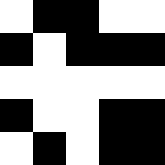[["white", "black", "black", "white", "white"], ["black", "white", "black", "black", "black"], ["white", "white", "white", "white", "white"], ["black", "white", "white", "black", "black"], ["white", "black", "white", "black", "black"]]